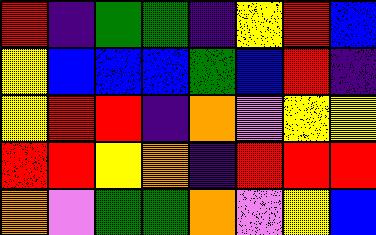[["red", "indigo", "green", "green", "indigo", "yellow", "red", "blue"], ["yellow", "blue", "blue", "blue", "green", "blue", "red", "indigo"], ["yellow", "red", "red", "indigo", "orange", "violet", "yellow", "yellow"], ["red", "red", "yellow", "orange", "indigo", "red", "red", "red"], ["orange", "violet", "green", "green", "orange", "violet", "yellow", "blue"]]